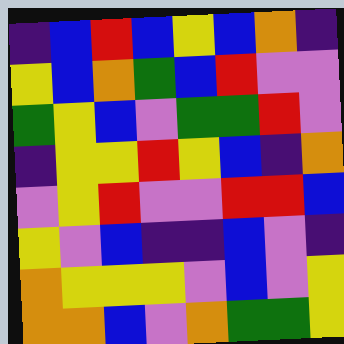[["indigo", "blue", "red", "blue", "yellow", "blue", "orange", "indigo"], ["yellow", "blue", "orange", "green", "blue", "red", "violet", "violet"], ["green", "yellow", "blue", "violet", "green", "green", "red", "violet"], ["indigo", "yellow", "yellow", "red", "yellow", "blue", "indigo", "orange"], ["violet", "yellow", "red", "violet", "violet", "red", "red", "blue"], ["yellow", "violet", "blue", "indigo", "indigo", "blue", "violet", "indigo"], ["orange", "yellow", "yellow", "yellow", "violet", "blue", "violet", "yellow"], ["orange", "orange", "blue", "violet", "orange", "green", "green", "yellow"]]